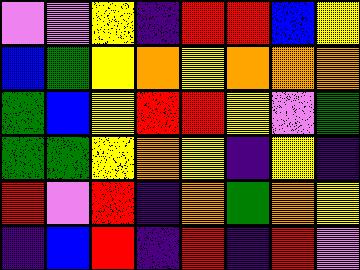[["violet", "violet", "yellow", "indigo", "red", "red", "blue", "yellow"], ["blue", "green", "yellow", "orange", "yellow", "orange", "orange", "orange"], ["green", "blue", "yellow", "red", "red", "yellow", "violet", "green"], ["green", "green", "yellow", "orange", "yellow", "indigo", "yellow", "indigo"], ["red", "violet", "red", "indigo", "orange", "green", "orange", "yellow"], ["indigo", "blue", "red", "indigo", "red", "indigo", "red", "violet"]]